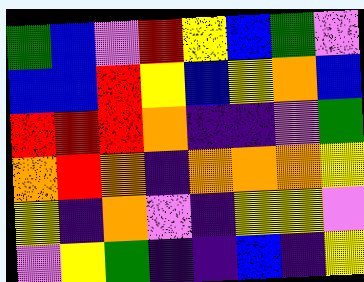[["green", "blue", "violet", "red", "yellow", "blue", "green", "violet"], ["blue", "blue", "red", "yellow", "blue", "yellow", "orange", "blue"], ["red", "red", "red", "orange", "indigo", "indigo", "violet", "green"], ["orange", "red", "orange", "indigo", "orange", "orange", "orange", "yellow"], ["yellow", "indigo", "orange", "violet", "indigo", "yellow", "yellow", "violet"], ["violet", "yellow", "green", "indigo", "indigo", "blue", "indigo", "yellow"]]